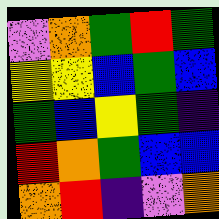[["violet", "orange", "green", "red", "green"], ["yellow", "yellow", "blue", "green", "blue"], ["green", "blue", "yellow", "green", "indigo"], ["red", "orange", "green", "blue", "blue"], ["orange", "red", "indigo", "violet", "orange"]]